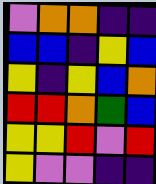[["violet", "orange", "orange", "indigo", "indigo"], ["blue", "blue", "indigo", "yellow", "blue"], ["yellow", "indigo", "yellow", "blue", "orange"], ["red", "red", "orange", "green", "blue"], ["yellow", "yellow", "red", "violet", "red"], ["yellow", "violet", "violet", "indigo", "indigo"]]